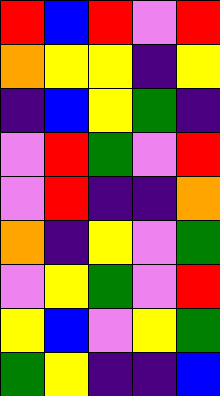[["red", "blue", "red", "violet", "red"], ["orange", "yellow", "yellow", "indigo", "yellow"], ["indigo", "blue", "yellow", "green", "indigo"], ["violet", "red", "green", "violet", "red"], ["violet", "red", "indigo", "indigo", "orange"], ["orange", "indigo", "yellow", "violet", "green"], ["violet", "yellow", "green", "violet", "red"], ["yellow", "blue", "violet", "yellow", "green"], ["green", "yellow", "indigo", "indigo", "blue"]]